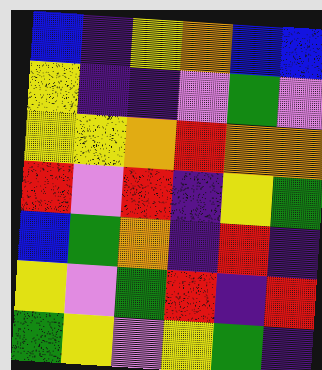[["blue", "indigo", "yellow", "orange", "blue", "blue"], ["yellow", "indigo", "indigo", "violet", "green", "violet"], ["yellow", "yellow", "orange", "red", "orange", "orange"], ["red", "violet", "red", "indigo", "yellow", "green"], ["blue", "green", "orange", "indigo", "red", "indigo"], ["yellow", "violet", "green", "red", "indigo", "red"], ["green", "yellow", "violet", "yellow", "green", "indigo"]]